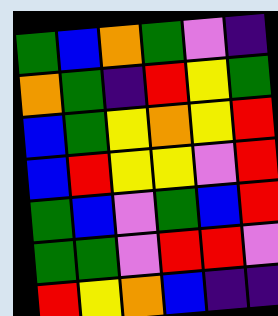[["green", "blue", "orange", "green", "violet", "indigo"], ["orange", "green", "indigo", "red", "yellow", "green"], ["blue", "green", "yellow", "orange", "yellow", "red"], ["blue", "red", "yellow", "yellow", "violet", "red"], ["green", "blue", "violet", "green", "blue", "red"], ["green", "green", "violet", "red", "red", "violet"], ["red", "yellow", "orange", "blue", "indigo", "indigo"]]